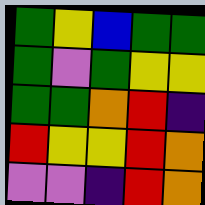[["green", "yellow", "blue", "green", "green"], ["green", "violet", "green", "yellow", "yellow"], ["green", "green", "orange", "red", "indigo"], ["red", "yellow", "yellow", "red", "orange"], ["violet", "violet", "indigo", "red", "orange"]]